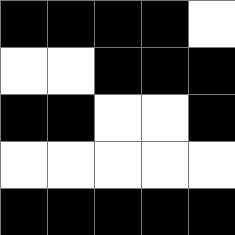[["black", "black", "black", "black", "white"], ["white", "white", "black", "black", "black"], ["black", "black", "white", "white", "black"], ["white", "white", "white", "white", "white"], ["black", "black", "black", "black", "black"]]